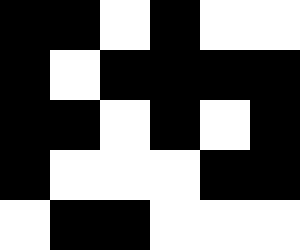[["black", "black", "white", "black", "white", "white"], ["black", "white", "black", "black", "black", "black"], ["black", "black", "white", "black", "white", "black"], ["black", "white", "white", "white", "black", "black"], ["white", "black", "black", "white", "white", "white"]]